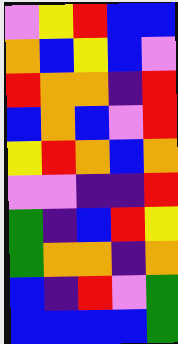[["violet", "yellow", "red", "blue", "blue"], ["orange", "blue", "yellow", "blue", "violet"], ["red", "orange", "orange", "indigo", "red"], ["blue", "orange", "blue", "violet", "red"], ["yellow", "red", "orange", "blue", "orange"], ["violet", "violet", "indigo", "indigo", "red"], ["green", "indigo", "blue", "red", "yellow"], ["green", "orange", "orange", "indigo", "orange"], ["blue", "indigo", "red", "violet", "green"], ["blue", "blue", "blue", "blue", "green"]]